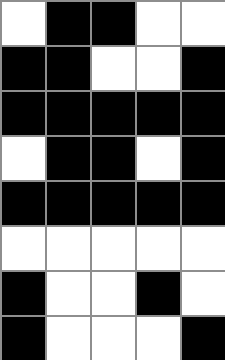[["white", "black", "black", "white", "white"], ["black", "black", "white", "white", "black"], ["black", "black", "black", "black", "black"], ["white", "black", "black", "white", "black"], ["black", "black", "black", "black", "black"], ["white", "white", "white", "white", "white"], ["black", "white", "white", "black", "white"], ["black", "white", "white", "white", "black"]]